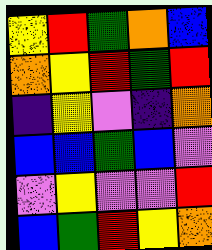[["yellow", "red", "green", "orange", "blue"], ["orange", "yellow", "red", "green", "red"], ["indigo", "yellow", "violet", "indigo", "orange"], ["blue", "blue", "green", "blue", "violet"], ["violet", "yellow", "violet", "violet", "red"], ["blue", "green", "red", "yellow", "orange"]]